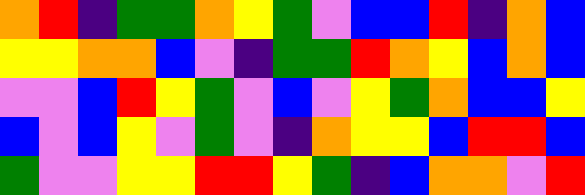[["orange", "red", "indigo", "green", "green", "orange", "yellow", "green", "violet", "blue", "blue", "red", "indigo", "orange", "blue"], ["yellow", "yellow", "orange", "orange", "blue", "violet", "indigo", "green", "green", "red", "orange", "yellow", "blue", "orange", "blue"], ["violet", "violet", "blue", "red", "yellow", "green", "violet", "blue", "violet", "yellow", "green", "orange", "blue", "blue", "yellow"], ["blue", "violet", "blue", "yellow", "violet", "green", "violet", "indigo", "orange", "yellow", "yellow", "blue", "red", "red", "blue"], ["green", "violet", "violet", "yellow", "yellow", "red", "red", "yellow", "green", "indigo", "blue", "orange", "orange", "violet", "red"]]